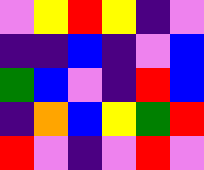[["violet", "yellow", "red", "yellow", "indigo", "violet"], ["indigo", "indigo", "blue", "indigo", "violet", "blue"], ["green", "blue", "violet", "indigo", "red", "blue"], ["indigo", "orange", "blue", "yellow", "green", "red"], ["red", "violet", "indigo", "violet", "red", "violet"]]